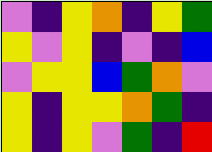[["violet", "indigo", "yellow", "orange", "indigo", "yellow", "green"], ["yellow", "violet", "yellow", "indigo", "violet", "indigo", "blue"], ["violet", "yellow", "yellow", "blue", "green", "orange", "violet"], ["yellow", "indigo", "yellow", "yellow", "orange", "green", "indigo"], ["yellow", "indigo", "yellow", "violet", "green", "indigo", "red"]]